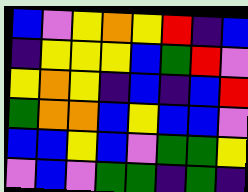[["blue", "violet", "yellow", "orange", "yellow", "red", "indigo", "blue"], ["indigo", "yellow", "yellow", "yellow", "blue", "green", "red", "violet"], ["yellow", "orange", "yellow", "indigo", "blue", "indigo", "blue", "red"], ["green", "orange", "orange", "blue", "yellow", "blue", "blue", "violet"], ["blue", "blue", "yellow", "blue", "violet", "green", "green", "yellow"], ["violet", "blue", "violet", "green", "green", "indigo", "green", "indigo"]]